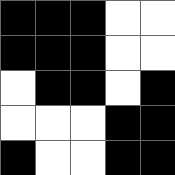[["black", "black", "black", "white", "white"], ["black", "black", "black", "white", "white"], ["white", "black", "black", "white", "black"], ["white", "white", "white", "black", "black"], ["black", "white", "white", "black", "black"]]